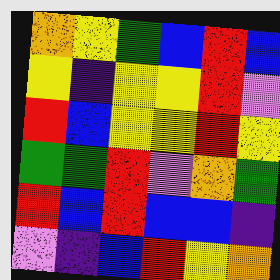[["orange", "yellow", "green", "blue", "red", "blue"], ["yellow", "indigo", "yellow", "yellow", "red", "violet"], ["red", "blue", "yellow", "yellow", "red", "yellow"], ["green", "green", "red", "violet", "orange", "green"], ["red", "blue", "red", "blue", "blue", "indigo"], ["violet", "indigo", "blue", "red", "yellow", "orange"]]